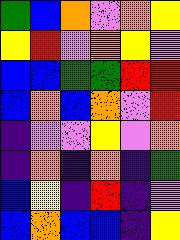[["green", "blue", "orange", "violet", "orange", "yellow"], ["yellow", "red", "violet", "orange", "yellow", "violet"], ["blue", "blue", "green", "green", "red", "red"], ["blue", "orange", "blue", "orange", "violet", "red"], ["indigo", "violet", "violet", "yellow", "violet", "orange"], ["indigo", "orange", "indigo", "orange", "indigo", "green"], ["blue", "yellow", "indigo", "red", "indigo", "violet"], ["blue", "orange", "blue", "blue", "indigo", "yellow"]]